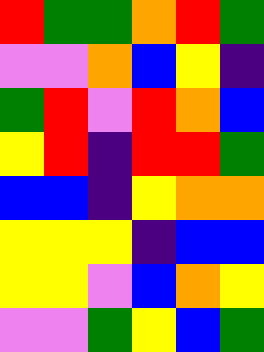[["red", "green", "green", "orange", "red", "green"], ["violet", "violet", "orange", "blue", "yellow", "indigo"], ["green", "red", "violet", "red", "orange", "blue"], ["yellow", "red", "indigo", "red", "red", "green"], ["blue", "blue", "indigo", "yellow", "orange", "orange"], ["yellow", "yellow", "yellow", "indigo", "blue", "blue"], ["yellow", "yellow", "violet", "blue", "orange", "yellow"], ["violet", "violet", "green", "yellow", "blue", "green"]]